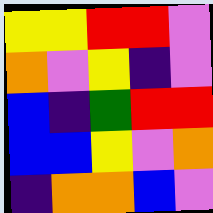[["yellow", "yellow", "red", "red", "violet"], ["orange", "violet", "yellow", "indigo", "violet"], ["blue", "indigo", "green", "red", "red"], ["blue", "blue", "yellow", "violet", "orange"], ["indigo", "orange", "orange", "blue", "violet"]]